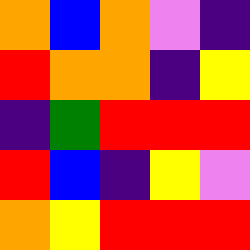[["orange", "blue", "orange", "violet", "indigo"], ["red", "orange", "orange", "indigo", "yellow"], ["indigo", "green", "red", "red", "red"], ["red", "blue", "indigo", "yellow", "violet"], ["orange", "yellow", "red", "red", "red"]]